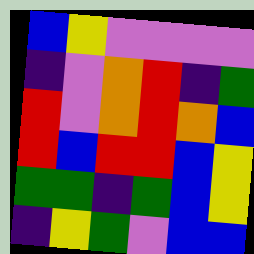[["blue", "yellow", "violet", "violet", "violet", "violet"], ["indigo", "violet", "orange", "red", "indigo", "green"], ["red", "violet", "orange", "red", "orange", "blue"], ["red", "blue", "red", "red", "blue", "yellow"], ["green", "green", "indigo", "green", "blue", "yellow"], ["indigo", "yellow", "green", "violet", "blue", "blue"]]